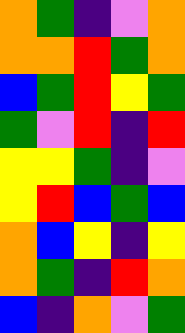[["orange", "green", "indigo", "violet", "orange"], ["orange", "orange", "red", "green", "orange"], ["blue", "green", "red", "yellow", "green"], ["green", "violet", "red", "indigo", "red"], ["yellow", "yellow", "green", "indigo", "violet"], ["yellow", "red", "blue", "green", "blue"], ["orange", "blue", "yellow", "indigo", "yellow"], ["orange", "green", "indigo", "red", "orange"], ["blue", "indigo", "orange", "violet", "green"]]